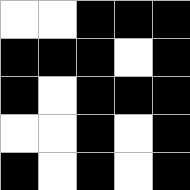[["white", "white", "black", "black", "black"], ["black", "black", "black", "white", "black"], ["black", "white", "black", "black", "black"], ["white", "white", "black", "white", "black"], ["black", "white", "black", "white", "black"]]